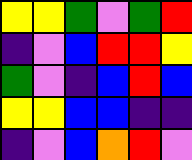[["yellow", "yellow", "green", "violet", "green", "red"], ["indigo", "violet", "blue", "red", "red", "yellow"], ["green", "violet", "indigo", "blue", "red", "blue"], ["yellow", "yellow", "blue", "blue", "indigo", "indigo"], ["indigo", "violet", "blue", "orange", "red", "violet"]]